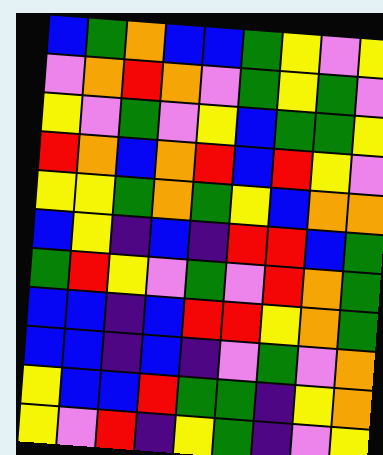[["blue", "green", "orange", "blue", "blue", "green", "yellow", "violet", "yellow"], ["violet", "orange", "red", "orange", "violet", "green", "yellow", "green", "violet"], ["yellow", "violet", "green", "violet", "yellow", "blue", "green", "green", "yellow"], ["red", "orange", "blue", "orange", "red", "blue", "red", "yellow", "violet"], ["yellow", "yellow", "green", "orange", "green", "yellow", "blue", "orange", "orange"], ["blue", "yellow", "indigo", "blue", "indigo", "red", "red", "blue", "green"], ["green", "red", "yellow", "violet", "green", "violet", "red", "orange", "green"], ["blue", "blue", "indigo", "blue", "red", "red", "yellow", "orange", "green"], ["blue", "blue", "indigo", "blue", "indigo", "violet", "green", "violet", "orange"], ["yellow", "blue", "blue", "red", "green", "green", "indigo", "yellow", "orange"], ["yellow", "violet", "red", "indigo", "yellow", "green", "indigo", "violet", "yellow"]]